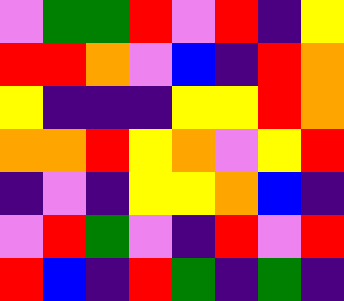[["violet", "green", "green", "red", "violet", "red", "indigo", "yellow"], ["red", "red", "orange", "violet", "blue", "indigo", "red", "orange"], ["yellow", "indigo", "indigo", "indigo", "yellow", "yellow", "red", "orange"], ["orange", "orange", "red", "yellow", "orange", "violet", "yellow", "red"], ["indigo", "violet", "indigo", "yellow", "yellow", "orange", "blue", "indigo"], ["violet", "red", "green", "violet", "indigo", "red", "violet", "red"], ["red", "blue", "indigo", "red", "green", "indigo", "green", "indigo"]]